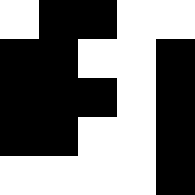[["white", "black", "black", "white", "white"], ["black", "black", "white", "white", "black"], ["black", "black", "black", "white", "black"], ["black", "black", "white", "white", "black"], ["white", "white", "white", "white", "black"]]